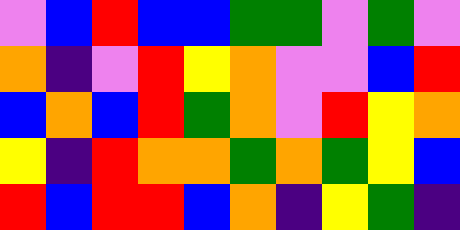[["violet", "blue", "red", "blue", "blue", "green", "green", "violet", "green", "violet"], ["orange", "indigo", "violet", "red", "yellow", "orange", "violet", "violet", "blue", "red"], ["blue", "orange", "blue", "red", "green", "orange", "violet", "red", "yellow", "orange"], ["yellow", "indigo", "red", "orange", "orange", "green", "orange", "green", "yellow", "blue"], ["red", "blue", "red", "red", "blue", "orange", "indigo", "yellow", "green", "indigo"]]